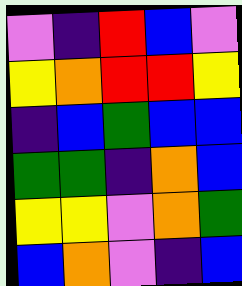[["violet", "indigo", "red", "blue", "violet"], ["yellow", "orange", "red", "red", "yellow"], ["indigo", "blue", "green", "blue", "blue"], ["green", "green", "indigo", "orange", "blue"], ["yellow", "yellow", "violet", "orange", "green"], ["blue", "orange", "violet", "indigo", "blue"]]